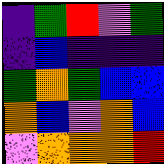[["indigo", "green", "red", "violet", "green"], ["indigo", "blue", "indigo", "indigo", "indigo"], ["green", "orange", "green", "blue", "blue"], ["orange", "blue", "violet", "orange", "blue"], ["violet", "orange", "orange", "orange", "red"]]